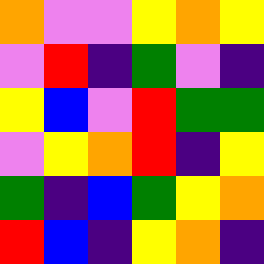[["orange", "violet", "violet", "yellow", "orange", "yellow"], ["violet", "red", "indigo", "green", "violet", "indigo"], ["yellow", "blue", "violet", "red", "green", "green"], ["violet", "yellow", "orange", "red", "indigo", "yellow"], ["green", "indigo", "blue", "green", "yellow", "orange"], ["red", "blue", "indigo", "yellow", "orange", "indigo"]]